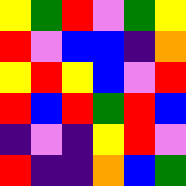[["yellow", "green", "red", "violet", "green", "yellow"], ["red", "violet", "blue", "blue", "indigo", "orange"], ["yellow", "red", "yellow", "blue", "violet", "red"], ["red", "blue", "red", "green", "red", "blue"], ["indigo", "violet", "indigo", "yellow", "red", "violet"], ["red", "indigo", "indigo", "orange", "blue", "green"]]